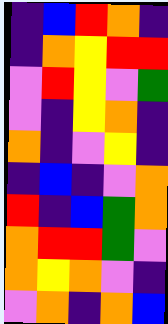[["indigo", "blue", "red", "orange", "indigo"], ["indigo", "orange", "yellow", "red", "red"], ["violet", "red", "yellow", "violet", "green"], ["violet", "indigo", "yellow", "orange", "indigo"], ["orange", "indigo", "violet", "yellow", "indigo"], ["indigo", "blue", "indigo", "violet", "orange"], ["red", "indigo", "blue", "green", "orange"], ["orange", "red", "red", "green", "violet"], ["orange", "yellow", "orange", "violet", "indigo"], ["violet", "orange", "indigo", "orange", "blue"]]